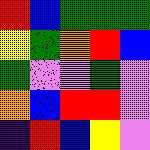[["red", "blue", "green", "green", "green"], ["yellow", "green", "orange", "red", "blue"], ["green", "violet", "violet", "green", "violet"], ["orange", "blue", "red", "red", "violet"], ["indigo", "red", "blue", "yellow", "violet"]]